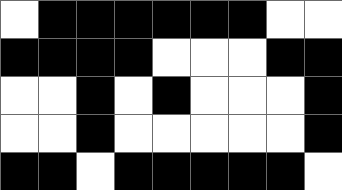[["white", "black", "black", "black", "black", "black", "black", "white", "white"], ["black", "black", "black", "black", "white", "white", "white", "black", "black"], ["white", "white", "black", "white", "black", "white", "white", "white", "black"], ["white", "white", "black", "white", "white", "white", "white", "white", "black"], ["black", "black", "white", "black", "black", "black", "black", "black", "white"]]